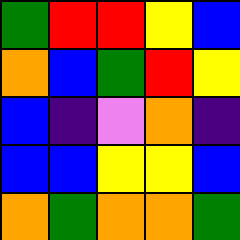[["green", "red", "red", "yellow", "blue"], ["orange", "blue", "green", "red", "yellow"], ["blue", "indigo", "violet", "orange", "indigo"], ["blue", "blue", "yellow", "yellow", "blue"], ["orange", "green", "orange", "orange", "green"]]